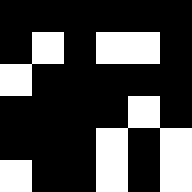[["black", "black", "black", "black", "black", "black"], ["black", "white", "black", "white", "white", "black"], ["white", "black", "black", "black", "black", "black"], ["black", "black", "black", "black", "white", "black"], ["black", "black", "black", "white", "black", "white"], ["white", "black", "black", "white", "black", "white"]]